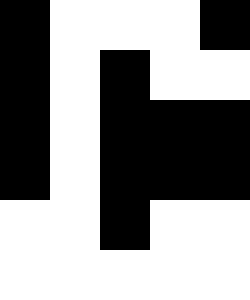[["black", "white", "white", "white", "black"], ["black", "white", "black", "white", "white"], ["black", "white", "black", "black", "black"], ["black", "white", "black", "black", "black"], ["white", "white", "black", "white", "white"], ["white", "white", "white", "white", "white"]]